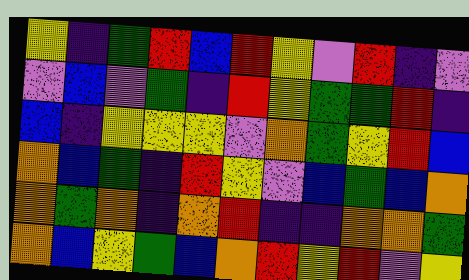[["yellow", "indigo", "green", "red", "blue", "red", "yellow", "violet", "red", "indigo", "violet"], ["violet", "blue", "violet", "green", "indigo", "red", "yellow", "green", "green", "red", "indigo"], ["blue", "indigo", "yellow", "yellow", "yellow", "violet", "orange", "green", "yellow", "red", "blue"], ["orange", "blue", "green", "indigo", "red", "yellow", "violet", "blue", "green", "blue", "orange"], ["orange", "green", "orange", "indigo", "orange", "red", "indigo", "indigo", "orange", "orange", "green"], ["orange", "blue", "yellow", "green", "blue", "orange", "red", "yellow", "red", "violet", "yellow"]]